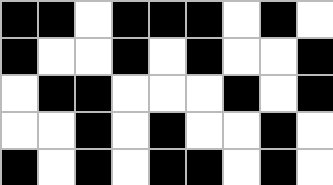[["black", "black", "white", "black", "black", "black", "white", "black", "white"], ["black", "white", "white", "black", "white", "black", "white", "white", "black"], ["white", "black", "black", "white", "white", "white", "black", "white", "black"], ["white", "white", "black", "white", "black", "white", "white", "black", "white"], ["black", "white", "black", "white", "black", "black", "white", "black", "white"]]